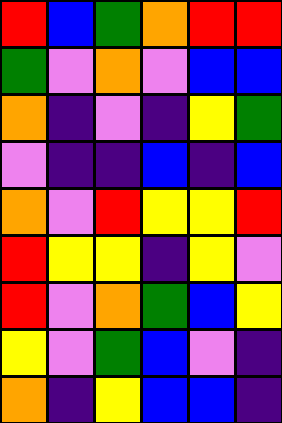[["red", "blue", "green", "orange", "red", "red"], ["green", "violet", "orange", "violet", "blue", "blue"], ["orange", "indigo", "violet", "indigo", "yellow", "green"], ["violet", "indigo", "indigo", "blue", "indigo", "blue"], ["orange", "violet", "red", "yellow", "yellow", "red"], ["red", "yellow", "yellow", "indigo", "yellow", "violet"], ["red", "violet", "orange", "green", "blue", "yellow"], ["yellow", "violet", "green", "blue", "violet", "indigo"], ["orange", "indigo", "yellow", "blue", "blue", "indigo"]]